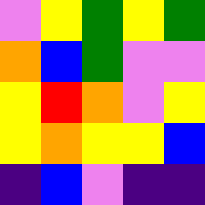[["violet", "yellow", "green", "yellow", "green"], ["orange", "blue", "green", "violet", "violet"], ["yellow", "red", "orange", "violet", "yellow"], ["yellow", "orange", "yellow", "yellow", "blue"], ["indigo", "blue", "violet", "indigo", "indigo"]]